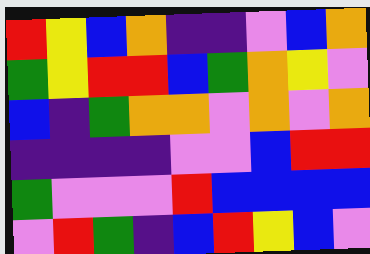[["red", "yellow", "blue", "orange", "indigo", "indigo", "violet", "blue", "orange"], ["green", "yellow", "red", "red", "blue", "green", "orange", "yellow", "violet"], ["blue", "indigo", "green", "orange", "orange", "violet", "orange", "violet", "orange"], ["indigo", "indigo", "indigo", "indigo", "violet", "violet", "blue", "red", "red"], ["green", "violet", "violet", "violet", "red", "blue", "blue", "blue", "blue"], ["violet", "red", "green", "indigo", "blue", "red", "yellow", "blue", "violet"]]